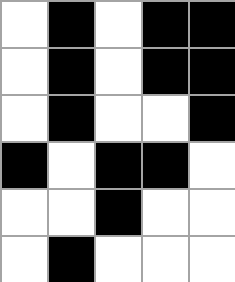[["white", "black", "white", "black", "black"], ["white", "black", "white", "black", "black"], ["white", "black", "white", "white", "black"], ["black", "white", "black", "black", "white"], ["white", "white", "black", "white", "white"], ["white", "black", "white", "white", "white"]]